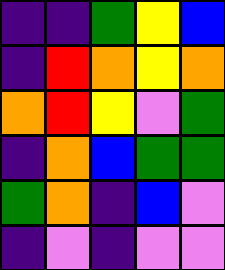[["indigo", "indigo", "green", "yellow", "blue"], ["indigo", "red", "orange", "yellow", "orange"], ["orange", "red", "yellow", "violet", "green"], ["indigo", "orange", "blue", "green", "green"], ["green", "orange", "indigo", "blue", "violet"], ["indigo", "violet", "indigo", "violet", "violet"]]